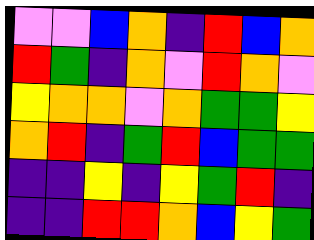[["violet", "violet", "blue", "orange", "indigo", "red", "blue", "orange"], ["red", "green", "indigo", "orange", "violet", "red", "orange", "violet"], ["yellow", "orange", "orange", "violet", "orange", "green", "green", "yellow"], ["orange", "red", "indigo", "green", "red", "blue", "green", "green"], ["indigo", "indigo", "yellow", "indigo", "yellow", "green", "red", "indigo"], ["indigo", "indigo", "red", "red", "orange", "blue", "yellow", "green"]]